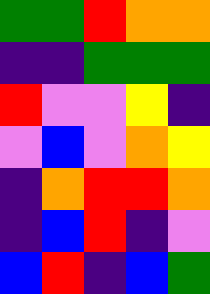[["green", "green", "red", "orange", "orange"], ["indigo", "indigo", "green", "green", "green"], ["red", "violet", "violet", "yellow", "indigo"], ["violet", "blue", "violet", "orange", "yellow"], ["indigo", "orange", "red", "red", "orange"], ["indigo", "blue", "red", "indigo", "violet"], ["blue", "red", "indigo", "blue", "green"]]